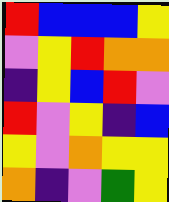[["red", "blue", "blue", "blue", "yellow"], ["violet", "yellow", "red", "orange", "orange"], ["indigo", "yellow", "blue", "red", "violet"], ["red", "violet", "yellow", "indigo", "blue"], ["yellow", "violet", "orange", "yellow", "yellow"], ["orange", "indigo", "violet", "green", "yellow"]]